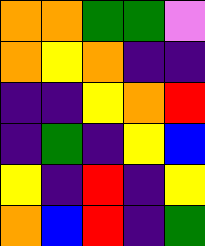[["orange", "orange", "green", "green", "violet"], ["orange", "yellow", "orange", "indigo", "indigo"], ["indigo", "indigo", "yellow", "orange", "red"], ["indigo", "green", "indigo", "yellow", "blue"], ["yellow", "indigo", "red", "indigo", "yellow"], ["orange", "blue", "red", "indigo", "green"]]